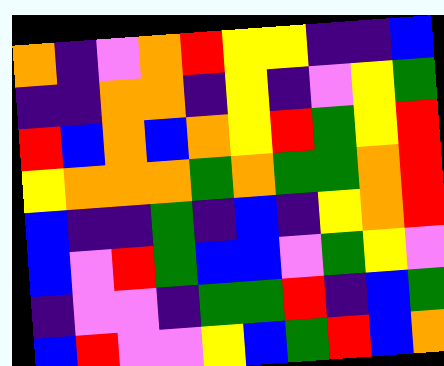[["orange", "indigo", "violet", "orange", "red", "yellow", "yellow", "indigo", "indigo", "blue"], ["indigo", "indigo", "orange", "orange", "indigo", "yellow", "indigo", "violet", "yellow", "green"], ["red", "blue", "orange", "blue", "orange", "yellow", "red", "green", "yellow", "red"], ["yellow", "orange", "orange", "orange", "green", "orange", "green", "green", "orange", "red"], ["blue", "indigo", "indigo", "green", "indigo", "blue", "indigo", "yellow", "orange", "red"], ["blue", "violet", "red", "green", "blue", "blue", "violet", "green", "yellow", "violet"], ["indigo", "violet", "violet", "indigo", "green", "green", "red", "indigo", "blue", "green"], ["blue", "red", "violet", "violet", "yellow", "blue", "green", "red", "blue", "orange"]]